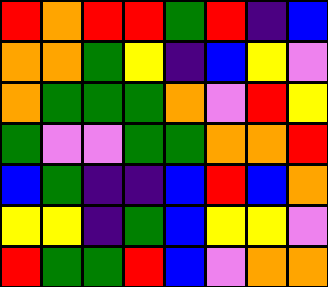[["red", "orange", "red", "red", "green", "red", "indigo", "blue"], ["orange", "orange", "green", "yellow", "indigo", "blue", "yellow", "violet"], ["orange", "green", "green", "green", "orange", "violet", "red", "yellow"], ["green", "violet", "violet", "green", "green", "orange", "orange", "red"], ["blue", "green", "indigo", "indigo", "blue", "red", "blue", "orange"], ["yellow", "yellow", "indigo", "green", "blue", "yellow", "yellow", "violet"], ["red", "green", "green", "red", "blue", "violet", "orange", "orange"]]